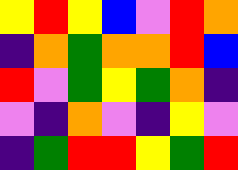[["yellow", "red", "yellow", "blue", "violet", "red", "orange"], ["indigo", "orange", "green", "orange", "orange", "red", "blue"], ["red", "violet", "green", "yellow", "green", "orange", "indigo"], ["violet", "indigo", "orange", "violet", "indigo", "yellow", "violet"], ["indigo", "green", "red", "red", "yellow", "green", "red"]]